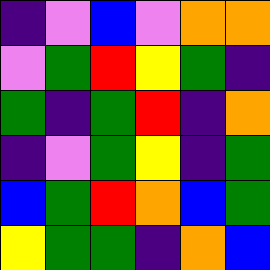[["indigo", "violet", "blue", "violet", "orange", "orange"], ["violet", "green", "red", "yellow", "green", "indigo"], ["green", "indigo", "green", "red", "indigo", "orange"], ["indigo", "violet", "green", "yellow", "indigo", "green"], ["blue", "green", "red", "orange", "blue", "green"], ["yellow", "green", "green", "indigo", "orange", "blue"]]